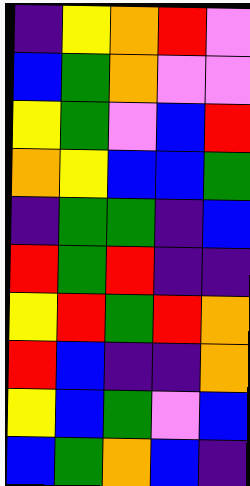[["indigo", "yellow", "orange", "red", "violet"], ["blue", "green", "orange", "violet", "violet"], ["yellow", "green", "violet", "blue", "red"], ["orange", "yellow", "blue", "blue", "green"], ["indigo", "green", "green", "indigo", "blue"], ["red", "green", "red", "indigo", "indigo"], ["yellow", "red", "green", "red", "orange"], ["red", "blue", "indigo", "indigo", "orange"], ["yellow", "blue", "green", "violet", "blue"], ["blue", "green", "orange", "blue", "indigo"]]